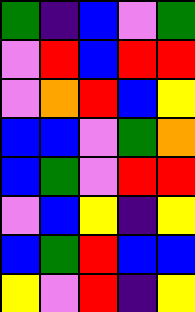[["green", "indigo", "blue", "violet", "green"], ["violet", "red", "blue", "red", "red"], ["violet", "orange", "red", "blue", "yellow"], ["blue", "blue", "violet", "green", "orange"], ["blue", "green", "violet", "red", "red"], ["violet", "blue", "yellow", "indigo", "yellow"], ["blue", "green", "red", "blue", "blue"], ["yellow", "violet", "red", "indigo", "yellow"]]